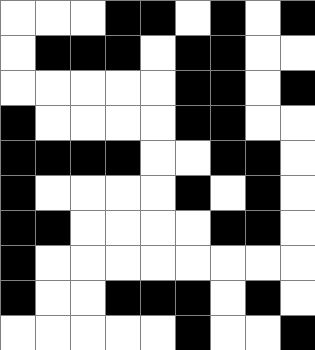[["white", "white", "white", "black", "black", "white", "black", "white", "black"], ["white", "black", "black", "black", "white", "black", "black", "white", "white"], ["white", "white", "white", "white", "white", "black", "black", "white", "black"], ["black", "white", "white", "white", "white", "black", "black", "white", "white"], ["black", "black", "black", "black", "white", "white", "black", "black", "white"], ["black", "white", "white", "white", "white", "black", "white", "black", "white"], ["black", "black", "white", "white", "white", "white", "black", "black", "white"], ["black", "white", "white", "white", "white", "white", "white", "white", "white"], ["black", "white", "white", "black", "black", "black", "white", "black", "white"], ["white", "white", "white", "white", "white", "black", "white", "white", "black"]]